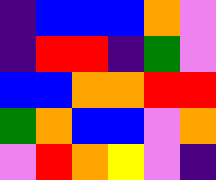[["indigo", "blue", "blue", "blue", "orange", "violet"], ["indigo", "red", "red", "indigo", "green", "violet"], ["blue", "blue", "orange", "orange", "red", "red"], ["green", "orange", "blue", "blue", "violet", "orange"], ["violet", "red", "orange", "yellow", "violet", "indigo"]]